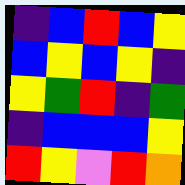[["indigo", "blue", "red", "blue", "yellow"], ["blue", "yellow", "blue", "yellow", "indigo"], ["yellow", "green", "red", "indigo", "green"], ["indigo", "blue", "blue", "blue", "yellow"], ["red", "yellow", "violet", "red", "orange"]]